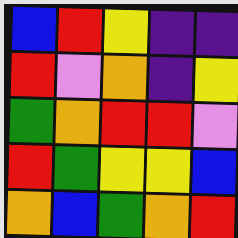[["blue", "red", "yellow", "indigo", "indigo"], ["red", "violet", "orange", "indigo", "yellow"], ["green", "orange", "red", "red", "violet"], ["red", "green", "yellow", "yellow", "blue"], ["orange", "blue", "green", "orange", "red"]]